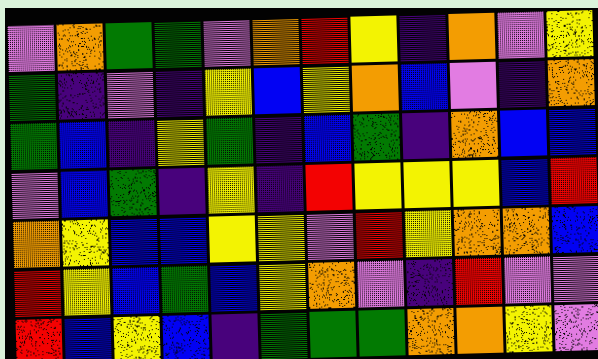[["violet", "orange", "green", "green", "violet", "orange", "red", "yellow", "indigo", "orange", "violet", "yellow"], ["green", "indigo", "violet", "indigo", "yellow", "blue", "yellow", "orange", "blue", "violet", "indigo", "orange"], ["green", "blue", "indigo", "yellow", "green", "indigo", "blue", "green", "indigo", "orange", "blue", "blue"], ["violet", "blue", "green", "indigo", "yellow", "indigo", "red", "yellow", "yellow", "yellow", "blue", "red"], ["orange", "yellow", "blue", "blue", "yellow", "yellow", "violet", "red", "yellow", "orange", "orange", "blue"], ["red", "yellow", "blue", "green", "blue", "yellow", "orange", "violet", "indigo", "red", "violet", "violet"], ["red", "blue", "yellow", "blue", "indigo", "green", "green", "green", "orange", "orange", "yellow", "violet"]]